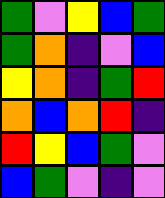[["green", "violet", "yellow", "blue", "green"], ["green", "orange", "indigo", "violet", "blue"], ["yellow", "orange", "indigo", "green", "red"], ["orange", "blue", "orange", "red", "indigo"], ["red", "yellow", "blue", "green", "violet"], ["blue", "green", "violet", "indigo", "violet"]]